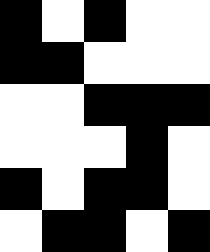[["black", "white", "black", "white", "white"], ["black", "black", "white", "white", "white"], ["white", "white", "black", "black", "black"], ["white", "white", "white", "black", "white"], ["black", "white", "black", "black", "white"], ["white", "black", "black", "white", "black"]]